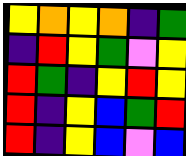[["yellow", "orange", "yellow", "orange", "indigo", "green"], ["indigo", "red", "yellow", "green", "violet", "yellow"], ["red", "green", "indigo", "yellow", "red", "yellow"], ["red", "indigo", "yellow", "blue", "green", "red"], ["red", "indigo", "yellow", "blue", "violet", "blue"]]